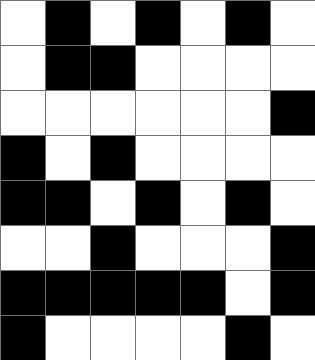[["white", "black", "white", "black", "white", "black", "white"], ["white", "black", "black", "white", "white", "white", "white"], ["white", "white", "white", "white", "white", "white", "black"], ["black", "white", "black", "white", "white", "white", "white"], ["black", "black", "white", "black", "white", "black", "white"], ["white", "white", "black", "white", "white", "white", "black"], ["black", "black", "black", "black", "black", "white", "black"], ["black", "white", "white", "white", "white", "black", "white"]]